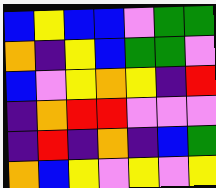[["blue", "yellow", "blue", "blue", "violet", "green", "green"], ["orange", "indigo", "yellow", "blue", "green", "green", "violet"], ["blue", "violet", "yellow", "orange", "yellow", "indigo", "red"], ["indigo", "orange", "red", "red", "violet", "violet", "violet"], ["indigo", "red", "indigo", "orange", "indigo", "blue", "green"], ["orange", "blue", "yellow", "violet", "yellow", "violet", "yellow"]]